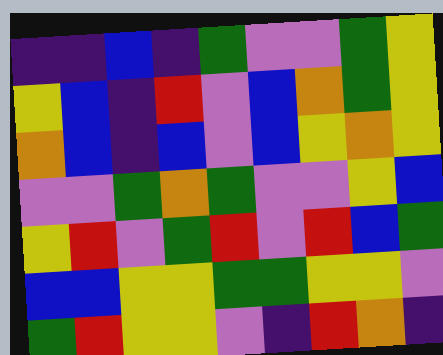[["indigo", "indigo", "blue", "indigo", "green", "violet", "violet", "green", "yellow"], ["yellow", "blue", "indigo", "red", "violet", "blue", "orange", "green", "yellow"], ["orange", "blue", "indigo", "blue", "violet", "blue", "yellow", "orange", "yellow"], ["violet", "violet", "green", "orange", "green", "violet", "violet", "yellow", "blue"], ["yellow", "red", "violet", "green", "red", "violet", "red", "blue", "green"], ["blue", "blue", "yellow", "yellow", "green", "green", "yellow", "yellow", "violet"], ["green", "red", "yellow", "yellow", "violet", "indigo", "red", "orange", "indigo"]]